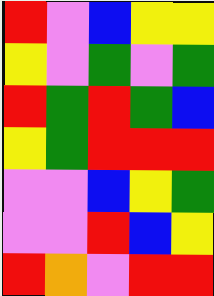[["red", "violet", "blue", "yellow", "yellow"], ["yellow", "violet", "green", "violet", "green"], ["red", "green", "red", "green", "blue"], ["yellow", "green", "red", "red", "red"], ["violet", "violet", "blue", "yellow", "green"], ["violet", "violet", "red", "blue", "yellow"], ["red", "orange", "violet", "red", "red"]]